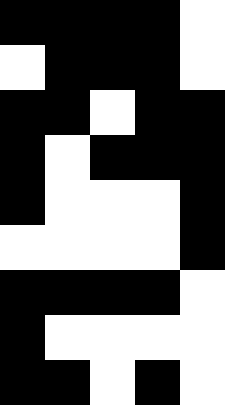[["black", "black", "black", "black", "white"], ["white", "black", "black", "black", "white"], ["black", "black", "white", "black", "black"], ["black", "white", "black", "black", "black"], ["black", "white", "white", "white", "black"], ["white", "white", "white", "white", "black"], ["black", "black", "black", "black", "white"], ["black", "white", "white", "white", "white"], ["black", "black", "white", "black", "white"]]